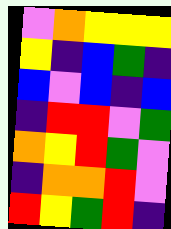[["violet", "orange", "yellow", "yellow", "yellow"], ["yellow", "indigo", "blue", "green", "indigo"], ["blue", "violet", "blue", "indigo", "blue"], ["indigo", "red", "red", "violet", "green"], ["orange", "yellow", "red", "green", "violet"], ["indigo", "orange", "orange", "red", "violet"], ["red", "yellow", "green", "red", "indigo"]]